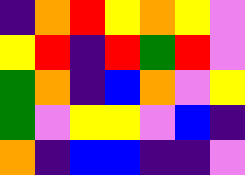[["indigo", "orange", "red", "yellow", "orange", "yellow", "violet"], ["yellow", "red", "indigo", "red", "green", "red", "violet"], ["green", "orange", "indigo", "blue", "orange", "violet", "yellow"], ["green", "violet", "yellow", "yellow", "violet", "blue", "indigo"], ["orange", "indigo", "blue", "blue", "indigo", "indigo", "violet"]]